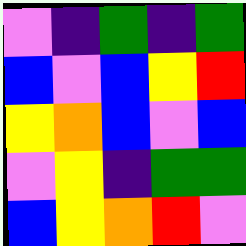[["violet", "indigo", "green", "indigo", "green"], ["blue", "violet", "blue", "yellow", "red"], ["yellow", "orange", "blue", "violet", "blue"], ["violet", "yellow", "indigo", "green", "green"], ["blue", "yellow", "orange", "red", "violet"]]